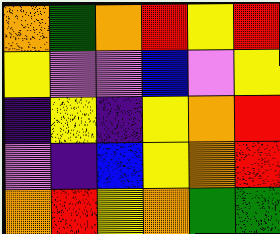[["orange", "green", "orange", "red", "yellow", "red"], ["yellow", "violet", "violet", "blue", "violet", "yellow"], ["indigo", "yellow", "indigo", "yellow", "orange", "red"], ["violet", "indigo", "blue", "yellow", "orange", "red"], ["orange", "red", "yellow", "orange", "green", "green"]]